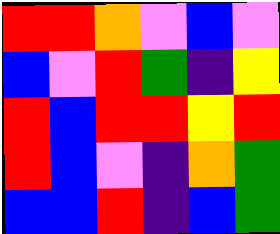[["red", "red", "orange", "violet", "blue", "violet"], ["blue", "violet", "red", "green", "indigo", "yellow"], ["red", "blue", "red", "red", "yellow", "red"], ["red", "blue", "violet", "indigo", "orange", "green"], ["blue", "blue", "red", "indigo", "blue", "green"]]